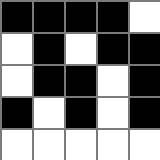[["black", "black", "black", "black", "white"], ["white", "black", "white", "black", "black"], ["white", "black", "black", "white", "black"], ["black", "white", "black", "white", "black"], ["white", "white", "white", "white", "white"]]